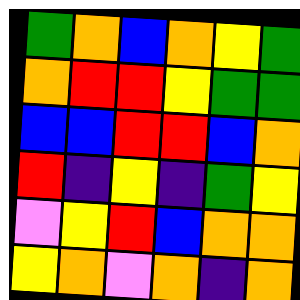[["green", "orange", "blue", "orange", "yellow", "green"], ["orange", "red", "red", "yellow", "green", "green"], ["blue", "blue", "red", "red", "blue", "orange"], ["red", "indigo", "yellow", "indigo", "green", "yellow"], ["violet", "yellow", "red", "blue", "orange", "orange"], ["yellow", "orange", "violet", "orange", "indigo", "orange"]]